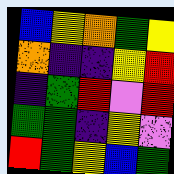[["blue", "yellow", "orange", "green", "yellow"], ["orange", "indigo", "indigo", "yellow", "red"], ["indigo", "green", "red", "violet", "red"], ["green", "green", "indigo", "yellow", "violet"], ["red", "green", "yellow", "blue", "green"]]